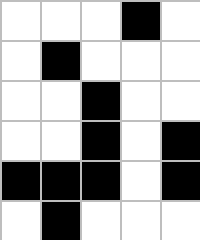[["white", "white", "white", "black", "white"], ["white", "black", "white", "white", "white"], ["white", "white", "black", "white", "white"], ["white", "white", "black", "white", "black"], ["black", "black", "black", "white", "black"], ["white", "black", "white", "white", "white"]]